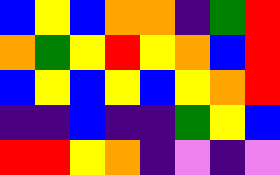[["blue", "yellow", "blue", "orange", "orange", "indigo", "green", "red"], ["orange", "green", "yellow", "red", "yellow", "orange", "blue", "red"], ["blue", "yellow", "blue", "yellow", "blue", "yellow", "orange", "red"], ["indigo", "indigo", "blue", "indigo", "indigo", "green", "yellow", "blue"], ["red", "red", "yellow", "orange", "indigo", "violet", "indigo", "violet"]]